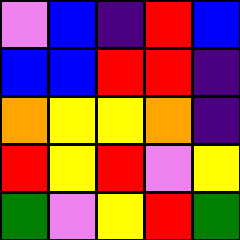[["violet", "blue", "indigo", "red", "blue"], ["blue", "blue", "red", "red", "indigo"], ["orange", "yellow", "yellow", "orange", "indigo"], ["red", "yellow", "red", "violet", "yellow"], ["green", "violet", "yellow", "red", "green"]]